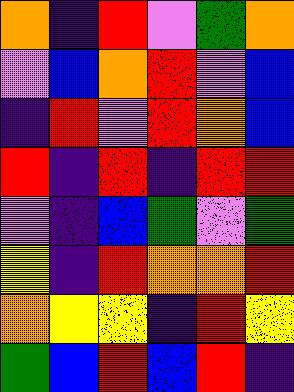[["orange", "indigo", "red", "violet", "green", "orange"], ["violet", "blue", "orange", "red", "violet", "blue"], ["indigo", "red", "violet", "red", "orange", "blue"], ["red", "indigo", "red", "indigo", "red", "red"], ["violet", "indigo", "blue", "green", "violet", "green"], ["yellow", "indigo", "red", "orange", "orange", "red"], ["orange", "yellow", "yellow", "indigo", "red", "yellow"], ["green", "blue", "red", "blue", "red", "indigo"]]